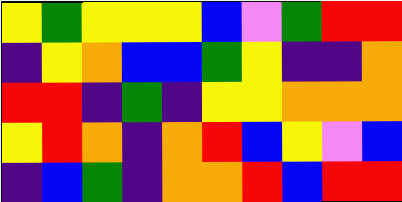[["yellow", "green", "yellow", "yellow", "yellow", "blue", "violet", "green", "red", "red"], ["indigo", "yellow", "orange", "blue", "blue", "green", "yellow", "indigo", "indigo", "orange"], ["red", "red", "indigo", "green", "indigo", "yellow", "yellow", "orange", "orange", "orange"], ["yellow", "red", "orange", "indigo", "orange", "red", "blue", "yellow", "violet", "blue"], ["indigo", "blue", "green", "indigo", "orange", "orange", "red", "blue", "red", "red"]]